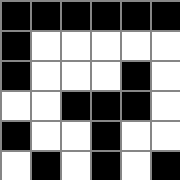[["black", "black", "black", "black", "black", "black"], ["black", "white", "white", "white", "white", "white"], ["black", "white", "white", "white", "black", "white"], ["white", "white", "black", "black", "black", "white"], ["black", "white", "white", "black", "white", "white"], ["white", "black", "white", "black", "white", "black"]]